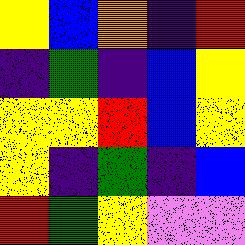[["yellow", "blue", "orange", "indigo", "red"], ["indigo", "green", "indigo", "blue", "yellow"], ["yellow", "yellow", "red", "blue", "yellow"], ["yellow", "indigo", "green", "indigo", "blue"], ["red", "green", "yellow", "violet", "violet"]]